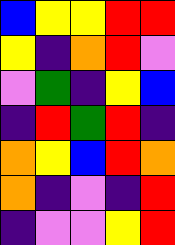[["blue", "yellow", "yellow", "red", "red"], ["yellow", "indigo", "orange", "red", "violet"], ["violet", "green", "indigo", "yellow", "blue"], ["indigo", "red", "green", "red", "indigo"], ["orange", "yellow", "blue", "red", "orange"], ["orange", "indigo", "violet", "indigo", "red"], ["indigo", "violet", "violet", "yellow", "red"]]